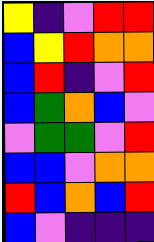[["yellow", "indigo", "violet", "red", "red"], ["blue", "yellow", "red", "orange", "orange"], ["blue", "red", "indigo", "violet", "red"], ["blue", "green", "orange", "blue", "violet"], ["violet", "green", "green", "violet", "red"], ["blue", "blue", "violet", "orange", "orange"], ["red", "blue", "orange", "blue", "red"], ["blue", "violet", "indigo", "indigo", "indigo"]]